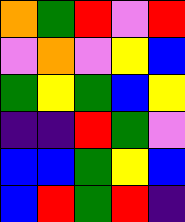[["orange", "green", "red", "violet", "red"], ["violet", "orange", "violet", "yellow", "blue"], ["green", "yellow", "green", "blue", "yellow"], ["indigo", "indigo", "red", "green", "violet"], ["blue", "blue", "green", "yellow", "blue"], ["blue", "red", "green", "red", "indigo"]]